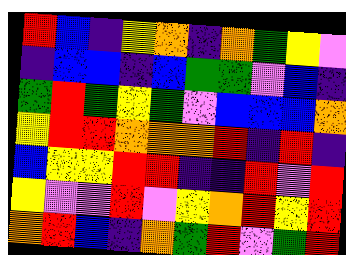[["red", "blue", "indigo", "yellow", "orange", "indigo", "orange", "green", "yellow", "violet"], ["indigo", "blue", "blue", "indigo", "blue", "green", "green", "violet", "blue", "indigo"], ["green", "red", "green", "yellow", "green", "violet", "blue", "blue", "blue", "orange"], ["yellow", "red", "red", "orange", "orange", "orange", "red", "indigo", "red", "indigo"], ["blue", "yellow", "yellow", "red", "red", "indigo", "indigo", "red", "violet", "red"], ["yellow", "violet", "violet", "red", "violet", "yellow", "orange", "red", "yellow", "red"], ["orange", "red", "blue", "indigo", "orange", "green", "red", "violet", "green", "red"]]